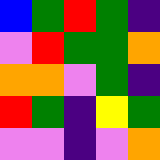[["blue", "green", "red", "green", "indigo"], ["violet", "red", "green", "green", "orange"], ["orange", "orange", "violet", "green", "indigo"], ["red", "green", "indigo", "yellow", "green"], ["violet", "violet", "indigo", "violet", "orange"]]